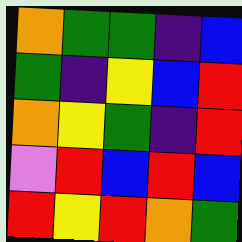[["orange", "green", "green", "indigo", "blue"], ["green", "indigo", "yellow", "blue", "red"], ["orange", "yellow", "green", "indigo", "red"], ["violet", "red", "blue", "red", "blue"], ["red", "yellow", "red", "orange", "green"]]